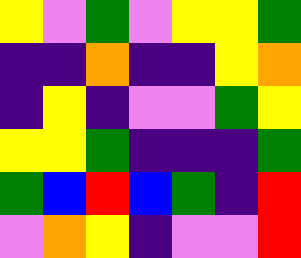[["yellow", "violet", "green", "violet", "yellow", "yellow", "green"], ["indigo", "indigo", "orange", "indigo", "indigo", "yellow", "orange"], ["indigo", "yellow", "indigo", "violet", "violet", "green", "yellow"], ["yellow", "yellow", "green", "indigo", "indigo", "indigo", "green"], ["green", "blue", "red", "blue", "green", "indigo", "red"], ["violet", "orange", "yellow", "indigo", "violet", "violet", "red"]]